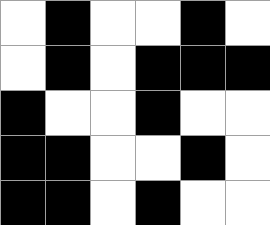[["white", "black", "white", "white", "black", "white"], ["white", "black", "white", "black", "black", "black"], ["black", "white", "white", "black", "white", "white"], ["black", "black", "white", "white", "black", "white"], ["black", "black", "white", "black", "white", "white"]]